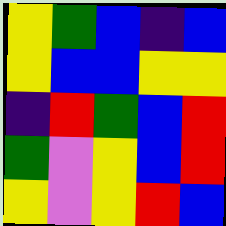[["yellow", "green", "blue", "indigo", "blue"], ["yellow", "blue", "blue", "yellow", "yellow"], ["indigo", "red", "green", "blue", "red"], ["green", "violet", "yellow", "blue", "red"], ["yellow", "violet", "yellow", "red", "blue"]]